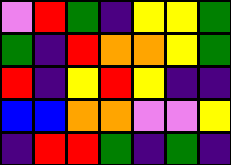[["violet", "red", "green", "indigo", "yellow", "yellow", "green"], ["green", "indigo", "red", "orange", "orange", "yellow", "green"], ["red", "indigo", "yellow", "red", "yellow", "indigo", "indigo"], ["blue", "blue", "orange", "orange", "violet", "violet", "yellow"], ["indigo", "red", "red", "green", "indigo", "green", "indigo"]]